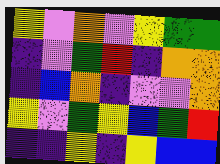[["yellow", "violet", "orange", "violet", "yellow", "green", "green"], ["indigo", "violet", "green", "red", "indigo", "orange", "orange"], ["indigo", "blue", "orange", "indigo", "violet", "violet", "orange"], ["yellow", "violet", "green", "yellow", "blue", "green", "red"], ["indigo", "indigo", "yellow", "indigo", "yellow", "blue", "blue"]]